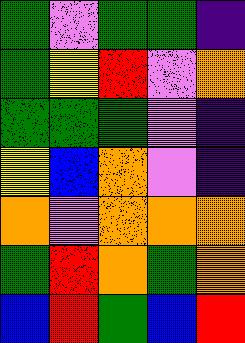[["green", "violet", "green", "green", "indigo"], ["green", "yellow", "red", "violet", "orange"], ["green", "green", "green", "violet", "indigo"], ["yellow", "blue", "orange", "violet", "indigo"], ["orange", "violet", "orange", "orange", "orange"], ["green", "red", "orange", "green", "orange"], ["blue", "red", "green", "blue", "red"]]